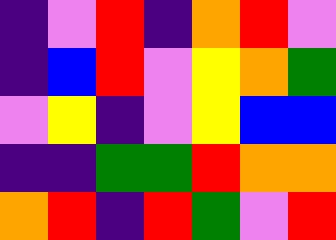[["indigo", "violet", "red", "indigo", "orange", "red", "violet"], ["indigo", "blue", "red", "violet", "yellow", "orange", "green"], ["violet", "yellow", "indigo", "violet", "yellow", "blue", "blue"], ["indigo", "indigo", "green", "green", "red", "orange", "orange"], ["orange", "red", "indigo", "red", "green", "violet", "red"]]